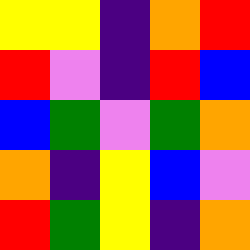[["yellow", "yellow", "indigo", "orange", "red"], ["red", "violet", "indigo", "red", "blue"], ["blue", "green", "violet", "green", "orange"], ["orange", "indigo", "yellow", "blue", "violet"], ["red", "green", "yellow", "indigo", "orange"]]